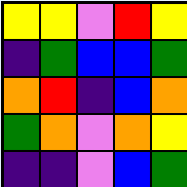[["yellow", "yellow", "violet", "red", "yellow"], ["indigo", "green", "blue", "blue", "green"], ["orange", "red", "indigo", "blue", "orange"], ["green", "orange", "violet", "orange", "yellow"], ["indigo", "indigo", "violet", "blue", "green"]]